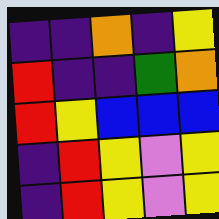[["indigo", "indigo", "orange", "indigo", "yellow"], ["red", "indigo", "indigo", "green", "orange"], ["red", "yellow", "blue", "blue", "blue"], ["indigo", "red", "yellow", "violet", "yellow"], ["indigo", "red", "yellow", "violet", "yellow"]]